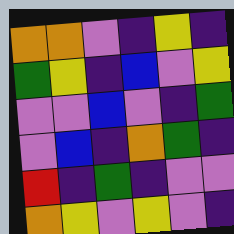[["orange", "orange", "violet", "indigo", "yellow", "indigo"], ["green", "yellow", "indigo", "blue", "violet", "yellow"], ["violet", "violet", "blue", "violet", "indigo", "green"], ["violet", "blue", "indigo", "orange", "green", "indigo"], ["red", "indigo", "green", "indigo", "violet", "violet"], ["orange", "yellow", "violet", "yellow", "violet", "indigo"]]